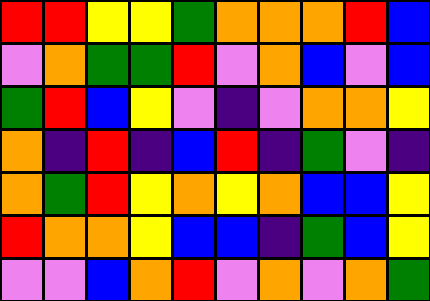[["red", "red", "yellow", "yellow", "green", "orange", "orange", "orange", "red", "blue"], ["violet", "orange", "green", "green", "red", "violet", "orange", "blue", "violet", "blue"], ["green", "red", "blue", "yellow", "violet", "indigo", "violet", "orange", "orange", "yellow"], ["orange", "indigo", "red", "indigo", "blue", "red", "indigo", "green", "violet", "indigo"], ["orange", "green", "red", "yellow", "orange", "yellow", "orange", "blue", "blue", "yellow"], ["red", "orange", "orange", "yellow", "blue", "blue", "indigo", "green", "blue", "yellow"], ["violet", "violet", "blue", "orange", "red", "violet", "orange", "violet", "orange", "green"]]